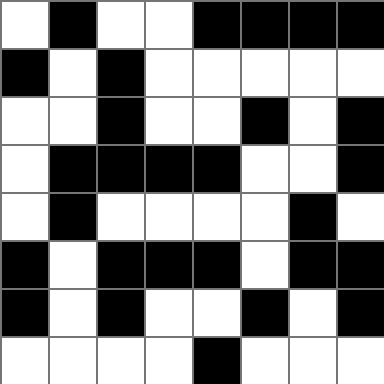[["white", "black", "white", "white", "black", "black", "black", "black"], ["black", "white", "black", "white", "white", "white", "white", "white"], ["white", "white", "black", "white", "white", "black", "white", "black"], ["white", "black", "black", "black", "black", "white", "white", "black"], ["white", "black", "white", "white", "white", "white", "black", "white"], ["black", "white", "black", "black", "black", "white", "black", "black"], ["black", "white", "black", "white", "white", "black", "white", "black"], ["white", "white", "white", "white", "black", "white", "white", "white"]]